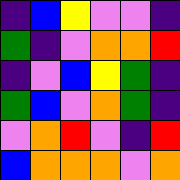[["indigo", "blue", "yellow", "violet", "violet", "indigo"], ["green", "indigo", "violet", "orange", "orange", "red"], ["indigo", "violet", "blue", "yellow", "green", "indigo"], ["green", "blue", "violet", "orange", "green", "indigo"], ["violet", "orange", "red", "violet", "indigo", "red"], ["blue", "orange", "orange", "orange", "violet", "orange"]]